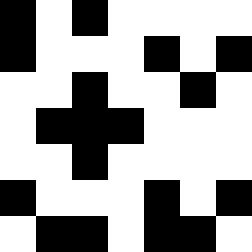[["black", "white", "black", "white", "white", "white", "white"], ["black", "white", "white", "white", "black", "white", "black"], ["white", "white", "black", "white", "white", "black", "white"], ["white", "black", "black", "black", "white", "white", "white"], ["white", "white", "black", "white", "white", "white", "white"], ["black", "white", "white", "white", "black", "white", "black"], ["white", "black", "black", "white", "black", "black", "white"]]